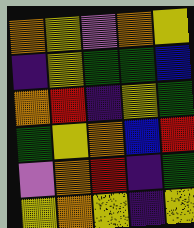[["orange", "yellow", "violet", "orange", "yellow"], ["indigo", "yellow", "green", "green", "blue"], ["orange", "red", "indigo", "yellow", "green"], ["green", "yellow", "orange", "blue", "red"], ["violet", "orange", "red", "indigo", "green"], ["yellow", "orange", "yellow", "indigo", "yellow"]]